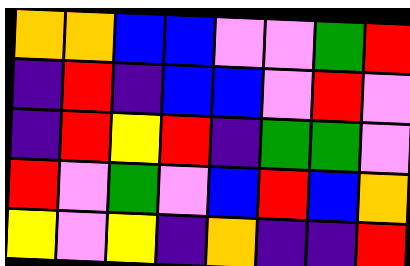[["orange", "orange", "blue", "blue", "violet", "violet", "green", "red"], ["indigo", "red", "indigo", "blue", "blue", "violet", "red", "violet"], ["indigo", "red", "yellow", "red", "indigo", "green", "green", "violet"], ["red", "violet", "green", "violet", "blue", "red", "blue", "orange"], ["yellow", "violet", "yellow", "indigo", "orange", "indigo", "indigo", "red"]]